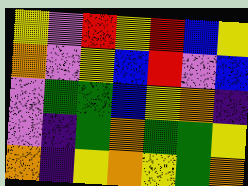[["yellow", "violet", "red", "yellow", "red", "blue", "yellow"], ["orange", "violet", "yellow", "blue", "red", "violet", "blue"], ["violet", "green", "green", "blue", "yellow", "orange", "indigo"], ["violet", "indigo", "green", "orange", "green", "green", "yellow"], ["orange", "indigo", "yellow", "orange", "yellow", "green", "orange"]]